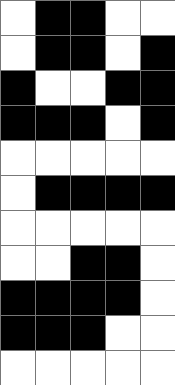[["white", "black", "black", "white", "white"], ["white", "black", "black", "white", "black"], ["black", "white", "white", "black", "black"], ["black", "black", "black", "white", "black"], ["white", "white", "white", "white", "white"], ["white", "black", "black", "black", "black"], ["white", "white", "white", "white", "white"], ["white", "white", "black", "black", "white"], ["black", "black", "black", "black", "white"], ["black", "black", "black", "white", "white"], ["white", "white", "white", "white", "white"]]